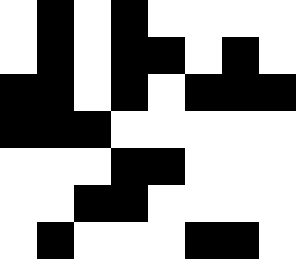[["white", "black", "white", "black", "white", "white", "white", "white"], ["white", "black", "white", "black", "black", "white", "black", "white"], ["black", "black", "white", "black", "white", "black", "black", "black"], ["black", "black", "black", "white", "white", "white", "white", "white"], ["white", "white", "white", "black", "black", "white", "white", "white"], ["white", "white", "black", "black", "white", "white", "white", "white"], ["white", "black", "white", "white", "white", "black", "black", "white"]]